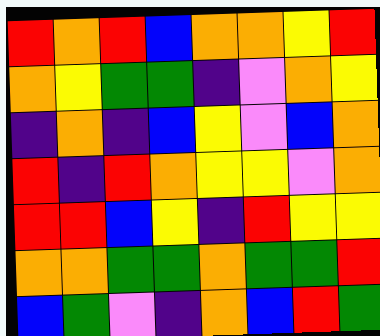[["red", "orange", "red", "blue", "orange", "orange", "yellow", "red"], ["orange", "yellow", "green", "green", "indigo", "violet", "orange", "yellow"], ["indigo", "orange", "indigo", "blue", "yellow", "violet", "blue", "orange"], ["red", "indigo", "red", "orange", "yellow", "yellow", "violet", "orange"], ["red", "red", "blue", "yellow", "indigo", "red", "yellow", "yellow"], ["orange", "orange", "green", "green", "orange", "green", "green", "red"], ["blue", "green", "violet", "indigo", "orange", "blue", "red", "green"]]